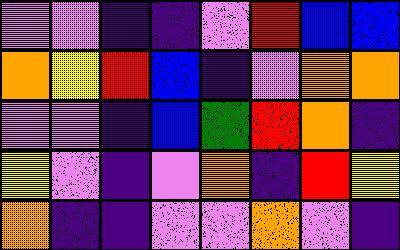[["violet", "violet", "indigo", "indigo", "violet", "red", "blue", "blue"], ["orange", "yellow", "red", "blue", "indigo", "violet", "orange", "orange"], ["violet", "violet", "indigo", "blue", "green", "red", "orange", "indigo"], ["yellow", "violet", "indigo", "violet", "orange", "indigo", "red", "yellow"], ["orange", "indigo", "indigo", "violet", "violet", "orange", "violet", "indigo"]]